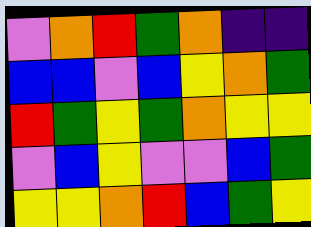[["violet", "orange", "red", "green", "orange", "indigo", "indigo"], ["blue", "blue", "violet", "blue", "yellow", "orange", "green"], ["red", "green", "yellow", "green", "orange", "yellow", "yellow"], ["violet", "blue", "yellow", "violet", "violet", "blue", "green"], ["yellow", "yellow", "orange", "red", "blue", "green", "yellow"]]